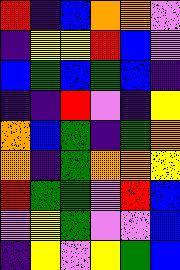[["red", "indigo", "blue", "orange", "orange", "violet"], ["indigo", "yellow", "yellow", "red", "blue", "violet"], ["blue", "green", "blue", "green", "blue", "indigo"], ["indigo", "indigo", "red", "violet", "indigo", "yellow"], ["orange", "blue", "green", "indigo", "green", "orange"], ["orange", "indigo", "green", "orange", "orange", "yellow"], ["red", "green", "green", "violet", "red", "blue"], ["violet", "yellow", "green", "violet", "violet", "blue"], ["indigo", "yellow", "violet", "yellow", "green", "blue"]]